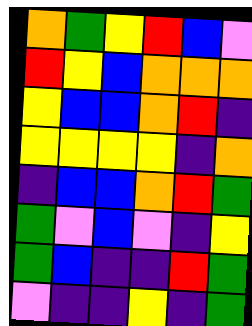[["orange", "green", "yellow", "red", "blue", "violet"], ["red", "yellow", "blue", "orange", "orange", "orange"], ["yellow", "blue", "blue", "orange", "red", "indigo"], ["yellow", "yellow", "yellow", "yellow", "indigo", "orange"], ["indigo", "blue", "blue", "orange", "red", "green"], ["green", "violet", "blue", "violet", "indigo", "yellow"], ["green", "blue", "indigo", "indigo", "red", "green"], ["violet", "indigo", "indigo", "yellow", "indigo", "green"]]